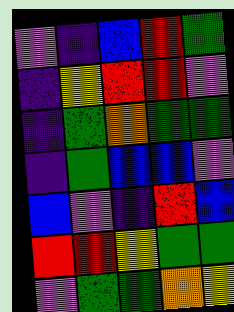[["violet", "indigo", "blue", "red", "green"], ["indigo", "yellow", "red", "red", "violet"], ["indigo", "green", "orange", "green", "green"], ["indigo", "green", "blue", "blue", "violet"], ["blue", "violet", "indigo", "red", "blue"], ["red", "red", "yellow", "green", "green"], ["violet", "green", "green", "orange", "yellow"]]